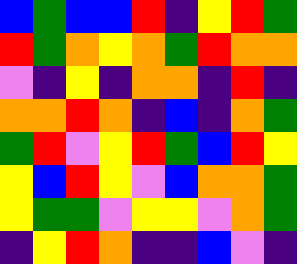[["blue", "green", "blue", "blue", "red", "indigo", "yellow", "red", "green"], ["red", "green", "orange", "yellow", "orange", "green", "red", "orange", "orange"], ["violet", "indigo", "yellow", "indigo", "orange", "orange", "indigo", "red", "indigo"], ["orange", "orange", "red", "orange", "indigo", "blue", "indigo", "orange", "green"], ["green", "red", "violet", "yellow", "red", "green", "blue", "red", "yellow"], ["yellow", "blue", "red", "yellow", "violet", "blue", "orange", "orange", "green"], ["yellow", "green", "green", "violet", "yellow", "yellow", "violet", "orange", "green"], ["indigo", "yellow", "red", "orange", "indigo", "indigo", "blue", "violet", "indigo"]]